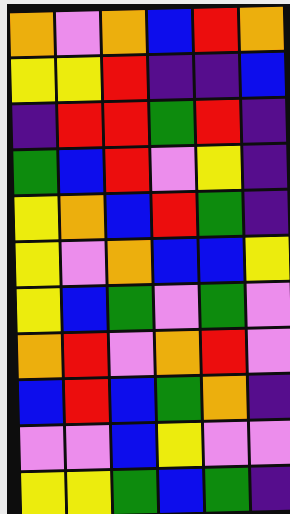[["orange", "violet", "orange", "blue", "red", "orange"], ["yellow", "yellow", "red", "indigo", "indigo", "blue"], ["indigo", "red", "red", "green", "red", "indigo"], ["green", "blue", "red", "violet", "yellow", "indigo"], ["yellow", "orange", "blue", "red", "green", "indigo"], ["yellow", "violet", "orange", "blue", "blue", "yellow"], ["yellow", "blue", "green", "violet", "green", "violet"], ["orange", "red", "violet", "orange", "red", "violet"], ["blue", "red", "blue", "green", "orange", "indigo"], ["violet", "violet", "blue", "yellow", "violet", "violet"], ["yellow", "yellow", "green", "blue", "green", "indigo"]]